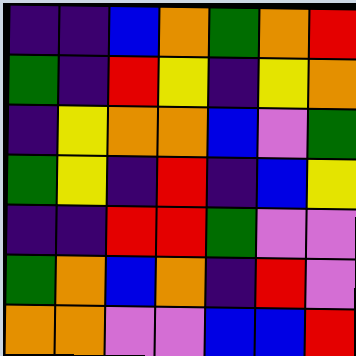[["indigo", "indigo", "blue", "orange", "green", "orange", "red"], ["green", "indigo", "red", "yellow", "indigo", "yellow", "orange"], ["indigo", "yellow", "orange", "orange", "blue", "violet", "green"], ["green", "yellow", "indigo", "red", "indigo", "blue", "yellow"], ["indigo", "indigo", "red", "red", "green", "violet", "violet"], ["green", "orange", "blue", "orange", "indigo", "red", "violet"], ["orange", "orange", "violet", "violet", "blue", "blue", "red"]]